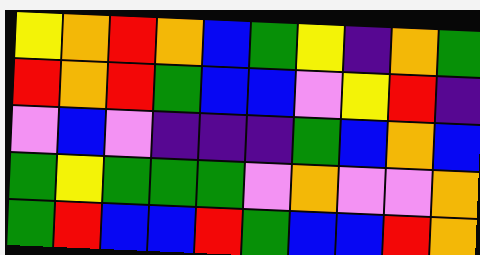[["yellow", "orange", "red", "orange", "blue", "green", "yellow", "indigo", "orange", "green"], ["red", "orange", "red", "green", "blue", "blue", "violet", "yellow", "red", "indigo"], ["violet", "blue", "violet", "indigo", "indigo", "indigo", "green", "blue", "orange", "blue"], ["green", "yellow", "green", "green", "green", "violet", "orange", "violet", "violet", "orange"], ["green", "red", "blue", "blue", "red", "green", "blue", "blue", "red", "orange"]]